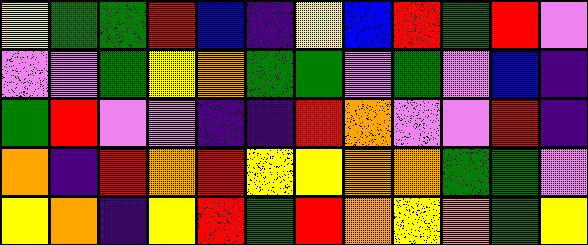[["yellow", "green", "green", "red", "blue", "indigo", "yellow", "blue", "red", "green", "red", "violet"], ["violet", "violet", "green", "yellow", "orange", "green", "green", "violet", "green", "violet", "blue", "indigo"], ["green", "red", "violet", "violet", "indigo", "indigo", "red", "orange", "violet", "violet", "red", "indigo"], ["orange", "indigo", "red", "orange", "red", "yellow", "yellow", "orange", "orange", "green", "green", "violet"], ["yellow", "orange", "indigo", "yellow", "red", "green", "red", "orange", "yellow", "orange", "green", "yellow"]]